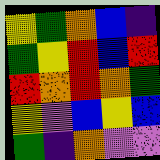[["yellow", "green", "orange", "blue", "indigo"], ["green", "yellow", "red", "blue", "red"], ["red", "orange", "red", "orange", "green"], ["yellow", "violet", "blue", "yellow", "blue"], ["green", "indigo", "orange", "violet", "violet"]]